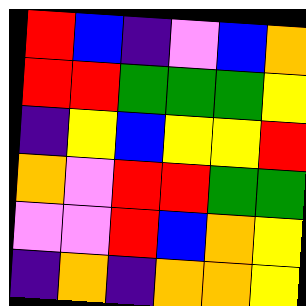[["red", "blue", "indigo", "violet", "blue", "orange"], ["red", "red", "green", "green", "green", "yellow"], ["indigo", "yellow", "blue", "yellow", "yellow", "red"], ["orange", "violet", "red", "red", "green", "green"], ["violet", "violet", "red", "blue", "orange", "yellow"], ["indigo", "orange", "indigo", "orange", "orange", "yellow"]]